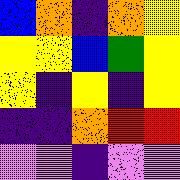[["blue", "orange", "indigo", "orange", "yellow"], ["yellow", "yellow", "blue", "green", "yellow"], ["yellow", "indigo", "yellow", "indigo", "yellow"], ["indigo", "indigo", "orange", "red", "red"], ["violet", "violet", "indigo", "violet", "violet"]]